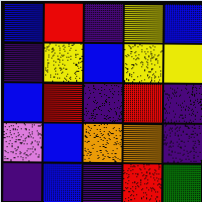[["blue", "red", "indigo", "yellow", "blue"], ["indigo", "yellow", "blue", "yellow", "yellow"], ["blue", "red", "indigo", "red", "indigo"], ["violet", "blue", "orange", "orange", "indigo"], ["indigo", "blue", "indigo", "red", "green"]]